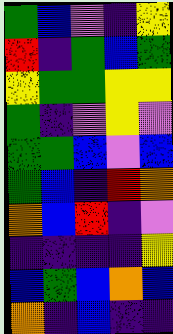[["green", "blue", "violet", "indigo", "yellow"], ["red", "indigo", "green", "blue", "green"], ["yellow", "green", "green", "yellow", "yellow"], ["green", "indigo", "violet", "yellow", "violet"], ["green", "green", "blue", "violet", "blue"], ["green", "blue", "indigo", "red", "orange"], ["orange", "blue", "red", "indigo", "violet"], ["indigo", "indigo", "indigo", "indigo", "yellow"], ["blue", "green", "blue", "orange", "blue"], ["orange", "indigo", "blue", "indigo", "indigo"]]